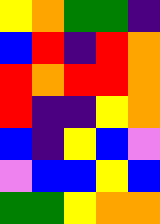[["yellow", "orange", "green", "green", "indigo"], ["blue", "red", "indigo", "red", "orange"], ["red", "orange", "red", "red", "orange"], ["red", "indigo", "indigo", "yellow", "orange"], ["blue", "indigo", "yellow", "blue", "violet"], ["violet", "blue", "blue", "yellow", "blue"], ["green", "green", "yellow", "orange", "orange"]]